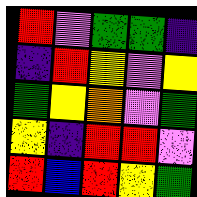[["red", "violet", "green", "green", "indigo"], ["indigo", "red", "yellow", "violet", "yellow"], ["green", "yellow", "orange", "violet", "green"], ["yellow", "indigo", "red", "red", "violet"], ["red", "blue", "red", "yellow", "green"]]